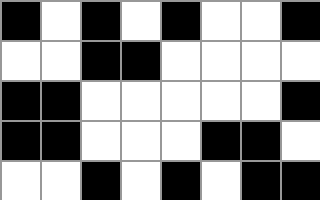[["black", "white", "black", "white", "black", "white", "white", "black"], ["white", "white", "black", "black", "white", "white", "white", "white"], ["black", "black", "white", "white", "white", "white", "white", "black"], ["black", "black", "white", "white", "white", "black", "black", "white"], ["white", "white", "black", "white", "black", "white", "black", "black"]]